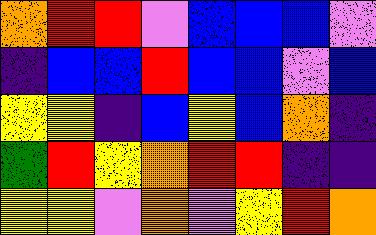[["orange", "red", "red", "violet", "blue", "blue", "blue", "violet"], ["indigo", "blue", "blue", "red", "blue", "blue", "violet", "blue"], ["yellow", "yellow", "indigo", "blue", "yellow", "blue", "orange", "indigo"], ["green", "red", "yellow", "orange", "red", "red", "indigo", "indigo"], ["yellow", "yellow", "violet", "orange", "violet", "yellow", "red", "orange"]]